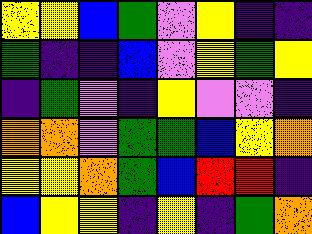[["yellow", "yellow", "blue", "green", "violet", "yellow", "indigo", "indigo"], ["green", "indigo", "indigo", "blue", "violet", "yellow", "green", "yellow"], ["indigo", "green", "violet", "indigo", "yellow", "violet", "violet", "indigo"], ["orange", "orange", "violet", "green", "green", "blue", "yellow", "orange"], ["yellow", "yellow", "orange", "green", "blue", "red", "red", "indigo"], ["blue", "yellow", "yellow", "indigo", "yellow", "indigo", "green", "orange"]]